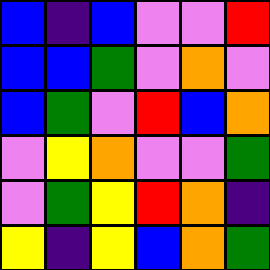[["blue", "indigo", "blue", "violet", "violet", "red"], ["blue", "blue", "green", "violet", "orange", "violet"], ["blue", "green", "violet", "red", "blue", "orange"], ["violet", "yellow", "orange", "violet", "violet", "green"], ["violet", "green", "yellow", "red", "orange", "indigo"], ["yellow", "indigo", "yellow", "blue", "orange", "green"]]